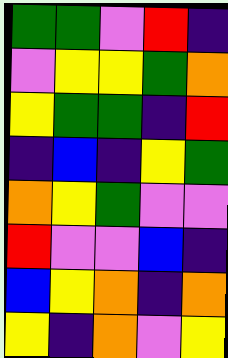[["green", "green", "violet", "red", "indigo"], ["violet", "yellow", "yellow", "green", "orange"], ["yellow", "green", "green", "indigo", "red"], ["indigo", "blue", "indigo", "yellow", "green"], ["orange", "yellow", "green", "violet", "violet"], ["red", "violet", "violet", "blue", "indigo"], ["blue", "yellow", "orange", "indigo", "orange"], ["yellow", "indigo", "orange", "violet", "yellow"]]